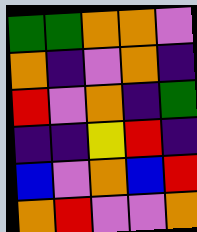[["green", "green", "orange", "orange", "violet"], ["orange", "indigo", "violet", "orange", "indigo"], ["red", "violet", "orange", "indigo", "green"], ["indigo", "indigo", "yellow", "red", "indigo"], ["blue", "violet", "orange", "blue", "red"], ["orange", "red", "violet", "violet", "orange"]]